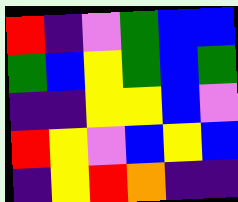[["red", "indigo", "violet", "green", "blue", "blue"], ["green", "blue", "yellow", "green", "blue", "green"], ["indigo", "indigo", "yellow", "yellow", "blue", "violet"], ["red", "yellow", "violet", "blue", "yellow", "blue"], ["indigo", "yellow", "red", "orange", "indigo", "indigo"]]